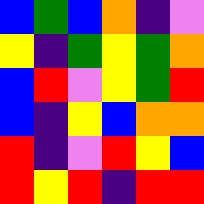[["blue", "green", "blue", "orange", "indigo", "violet"], ["yellow", "indigo", "green", "yellow", "green", "orange"], ["blue", "red", "violet", "yellow", "green", "red"], ["blue", "indigo", "yellow", "blue", "orange", "orange"], ["red", "indigo", "violet", "red", "yellow", "blue"], ["red", "yellow", "red", "indigo", "red", "red"]]